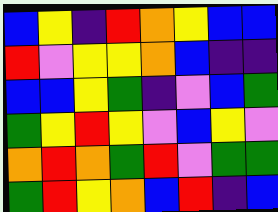[["blue", "yellow", "indigo", "red", "orange", "yellow", "blue", "blue"], ["red", "violet", "yellow", "yellow", "orange", "blue", "indigo", "indigo"], ["blue", "blue", "yellow", "green", "indigo", "violet", "blue", "green"], ["green", "yellow", "red", "yellow", "violet", "blue", "yellow", "violet"], ["orange", "red", "orange", "green", "red", "violet", "green", "green"], ["green", "red", "yellow", "orange", "blue", "red", "indigo", "blue"]]